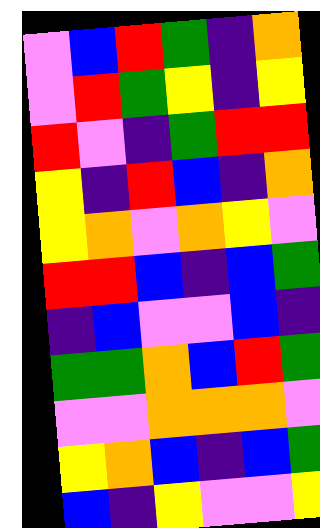[["violet", "blue", "red", "green", "indigo", "orange"], ["violet", "red", "green", "yellow", "indigo", "yellow"], ["red", "violet", "indigo", "green", "red", "red"], ["yellow", "indigo", "red", "blue", "indigo", "orange"], ["yellow", "orange", "violet", "orange", "yellow", "violet"], ["red", "red", "blue", "indigo", "blue", "green"], ["indigo", "blue", "violet", "violet", "blue", "indigo"], ["green", "green", "orange", "blue", "red", "green"], ["violet", "violet", "orange", "orange", "orange", "violet"], ["yellow", "orange", "blue", "indigo", "blue", "green"], ["blue", "indigo", "yellow", "violet", "violet", "yellow"]]